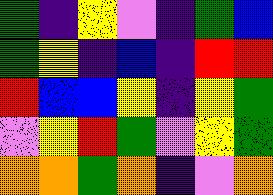[["green", "indigo", "yellow", "violet", "indigo", "green", "blue"], ["green", "yellow", "indigo", "blue", "indigo", "red", "red"], ["red", "blue", "blue", "yellow", "indigo", "yellow", "green"], ["violet", "yellow", "red", "green", "violet", "yellow", "green"], ["orange", "orange", "green", "orange", "indigo", "violet", "orange"]]